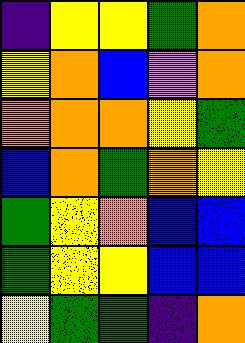[["indigo", "yellow", "yellow", "green", "orange"], ["yellow", "orange", "blue", "violet", "orange"], ["orange", "orange", "orange", "yellow", "green"], ["blue", "orange", "green", "orange", "yellow"], ["green", "yellow", "orange", "blue", "blue"], ["green", "yellow", "yellow", "blue", "blue"], ["yellow", "green", "green", "indigo", "orange"]]